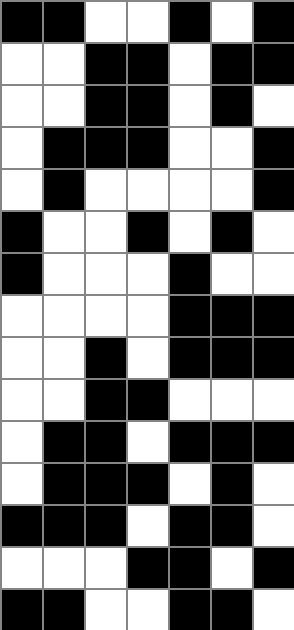[["black", "black", "white", "white", "black", "white", "black"], ["white", "white", "black", "black", "white", "black", "black"], ["white", "white", "black", "black", "white", "black", "white"], ["white", "black", "black", "black", "white", "white", "black"], ["white", "black", "white", "white", "white", "white", "black"], ["black", "white", "white", "black", "white", "black", "white"], ["black", "white", "white", "white", "black", "white", "white"], ["white", "white", "white", "white", "black", "black", "black"], ["white", "white", "black", "white", "black", "black", "black"], ["white", "white", "black", "black", "white", "white", "white"], ["white", "black", "black", "white", "black", "black", "black"], ["white", "black", "black", "black", "white", "black", "white"], ["black", "black", "black", "white", "black", "black", "white"], ["white", "white", "white", "black", "black", "white", "black"], ["black", "black", "white", "white", "black", "black", "white"]]